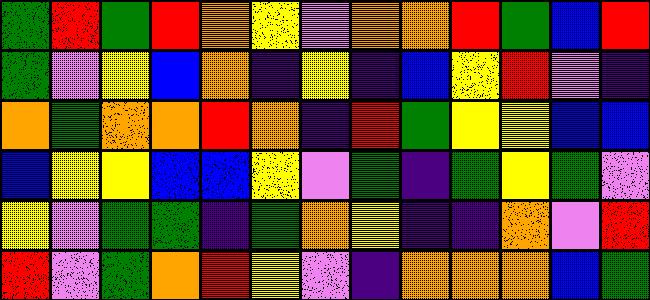[["green", "red", "green", "red", "orange", "yellow", "violet", "orange", "orange", "red", "green", "blue", "red"], ["green", "violet", "yellow", "blue", "orange", "indigo", "yellow", "indigo", "blue", "yellow", "red", "violet", "indigo"], ["orange", "green", "orange", "orange", "red", "orange", "indigo", "red", "green", "yellow", "yellow", "blue", "blue"], ["blue", "yellow", "yellow", "blue", "blue", "yellow", "violet", "green", "indigo", "green", "yellow", "green", "violet"], ["yellow", "violet", "green", "green", "indigo", "green", "orange", "yellow", "indigo", "indigo", "orange", "violet", "red"], ["red", "violet", "green", "orange", "red", "yellow", "violet", "indigo", "orange", "orange", "orange", "blue", "green"]]